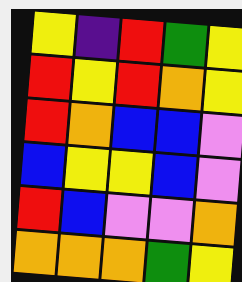[["yellow", "indigo", "red", "green", "yellow"], ["red", "yellow", "red", "orange", "yellow"], ["red", "orange", "blue", "blue", "violet"], ["blue", "yellow", "yellow", "blue", "violet"], ["red", "blue", "violet", "violet", "orange"], ["orange", "orange", "orange", "green", "yellow"]]